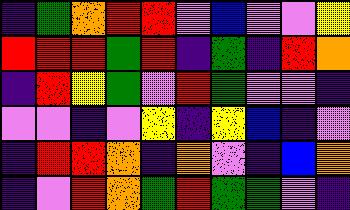[["indigo", "green", "orange", "red", "red", "violet", "blue", "violet", "violet", "yellow"], ["red", "red", "red", "green", "red", "indigo", "green", "indigo", "red", "orange"], ["indigo", "red", "yellow", "green", "violet", "red", "green", "violet", "violet", "indigo"], ["violet", "violet", "indigo", "violet", "yellow", "indigo", "yellow", "blue", "indigo", "violet"], ["indigo", "red", "red", "orange", "indigo", "orange", "violet", "indigo", "blue", "orange"], ["indigo", "violet", "red", "orange", "green", "red", "green", "green", "violet", "indigo"]]